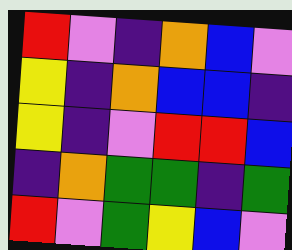[["red", "violet", "indigo", "orange", "blue", "violet"], ["yellow", "indigo", "orange", "blue", "blue", "indigo"], ["yellow", "indigo", "violet", "red", "red", "blue"], ["indigo", "orange", "green", "green", "indigo", "green"], ["red", "violet", "green", "yellow", "blue", "violet"]]